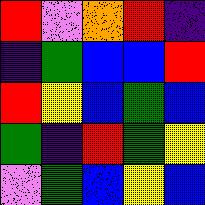[["red", "violet", "orange", "red", "indigo"], ["indigo", "green", "blue", "blue", "red"], ["red", "yellow", "blue", "green", "blue"], ["green", "indigo", "red", "green", "yellow"], ["violet", "green", "blue", "yellow", "blue"]]